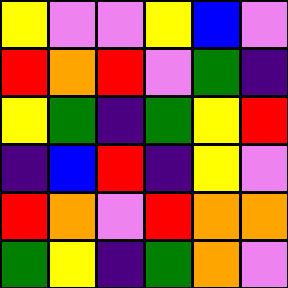[["yellow", "violet", "violet", "yellow", "blue", "violet"], ["red", "orange", "red", "violet", "green", "indigo"], ["yellow", "green", "indigo", "green", "yellow", "red"], ["indigo", "blue", "red", "indigo", "yellow", "violet"], ["red", "orange", "violet", "red", "orange", "orange"], ["green", "yellow", "indigo", "green", "orange", "violet"]]